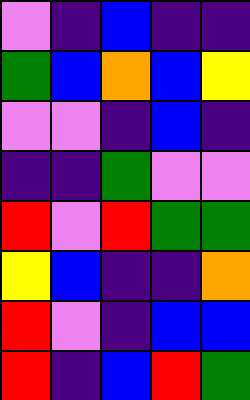[["violet", "indigo", "blue", "indigo", "indigo"], ["green", "blue", "orange", "blue", "yellow"], ["violet", "violet", "indigo", "blue", "indigo"], ["indigo", "indigo", "green", "violet", "violet"], ["red", "violet", "red", "green", "green"], ["yellow", "blue", "indigo", "indigo", "orange"], ["red", "violet", "indigo", "blue", "blue"], ["red", "indigo", "blue", "red", "green"]]